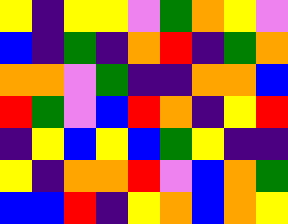[["yellow", "indigo", "yellow", "yellow", "violet", "green", "orange", "yellow", "violet"], ["blue", "indigo", "green", "indigo", "orange", "red", "indigo", "green", "orange"], ["orange", "orange", "violet", "green", "indigo", "indigo", "orange", "orange", "blue"], ["red", "green", "violet", "blue", "red", "orange", "indigo", "yellow", "red"], ["indigo", "yellow", "blue", "yellow", "blue", "green", "yellow", "indigo", "indigo"], ["yellow", "indigo", "orange", "orange", "red", "violet", "blue", "orange", "green"], ["blue", "blue", "red", "indigo", "yellow", "orange", "blue", "orange", "yellow"]]